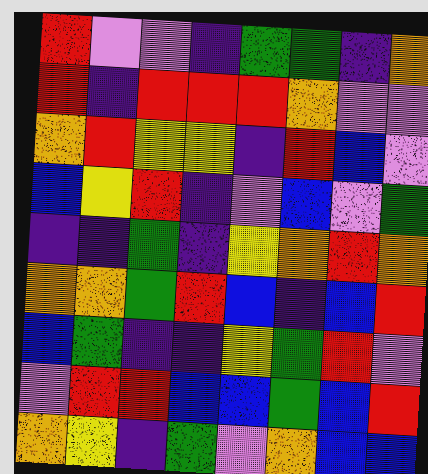[["red", "violet", "violet", "indigo", "green", "green", "indigo", "orange"], ["red", "indigo", "red", "red", "red", "orange", "violet", "violet"], ["orange", "red", "yellow", "yellow", "indigo", "red", "blue", "violet"], ["blue", "yellow", "red", "indigo", "violet", "blue", "violet", "green"], ["indigo", "indigo", "green", "indigo", "yellow", "orange", "red", "orange"], ["orange", "orange", "green", "red", "blue", "indigo", "blue", "red"], ["blue", "green", "indigo", "indigo", "yellow", "green", "red", "violet"], ["violet", "red", "red", "blue", "blue", "green", "blue", "red"], ["orange", "yellow", "indigo", "green", "violet", "orange", "blue", "blue"]]